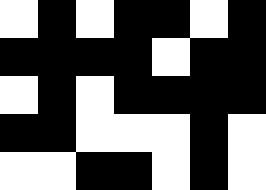[["white", "black", "white", "black", "black", "white", "black"], ["black", "black", "black", "black", "white", "black", "black"], ["white", "black", "white", "black", "black", "black", "black"], ["black", "black", "white", "white", "white", "black", "white"], ["white", "white", "black", "black", "white", "black", "white"]]